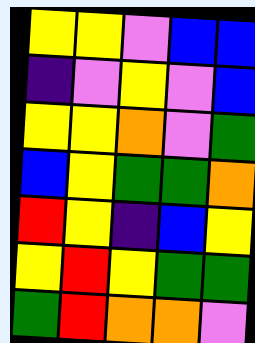[["yellow", "yellow", "violet", "blue", "blue"], ["indigo", "violet", "yellow", "violet", "blue"], ["yellow", "yellow", "orange", "violet", "green"], ["blue", "yellow", "green", "green", "orange"], ["red", "yellow", "indigo", "blue", "yellow"], ["yellow", "red", "yellow", "green", "green"], ["green", "red", "orange", "orange", "violet"]]